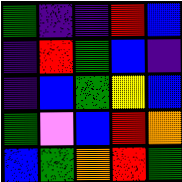[["green", "indigo", "indigo", "red", "blue"], ["indigo", "red", "green", "blue", "indigo"], ["indigo", "blue", "green", "yellow", "blue"], ["green", "violet", "blue", "red", "orange"], ["blue", "green", "orange", "red", "green"]]